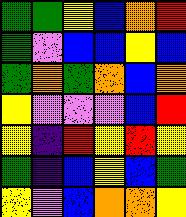[["green", "green", "yellow", "blue", "orange", "red"], ["green", "violet", "blue", "blue", "yellow", "blue"], ["green", "orange", "green", "orange", "blue", "orange"], ["yellow", "violet", "violet", "violet", "blue", "red"], ["yellow", "indigo", "red", "yellow", "red", "yellow"], ["green", "indigo", "blue", "yellow", "blue", "green"], ["yellow", "violet", "blue", "orange", "orange", "yellow"]]